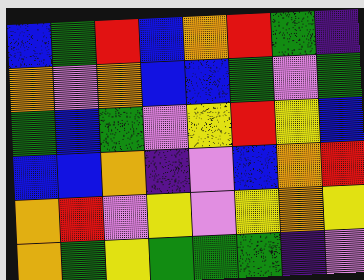[["blue", "green", "red", "blue", "orange", "red", "green", "indigo"], ["orange", "violet", "orange", "blue", "blue", "green", "violet", "green"], ["green", "blue", "green", "violet", "yellow", "red", "yellow", "blue"], ["blue", "blue", "orange", "indigo", "violet", "blue", "orange", "red"], ["orange", "red", "violet", "yellow", "violet", "yellow", "orange", "yellow"], ["orange", "green", "yellow", "green", "green", "green", "indigo", "violet"]]